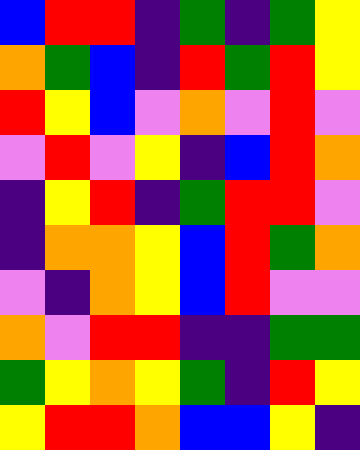[["blue", "red", "red", "indigo", "green", "indigo", "green", "yellow"], ["orange", "green", "blue", "indigo", "red", "green", "red", "yellow"], ["red", "yellow", "blue", "violet", "orange", "violet", "red", "violet"], ["violet", "red", "violet", "yellow", "indigo", "blue", "red", "orange"], ["indigo", "yellow", "red", "indigo", "green", "red", "red", "violet"], ["indigo", "orange", "orange", "yellow", "blue", "red", "green", "orange"], ["violet", "indigo", "orange", "yellow", "blue", "red", "violet", "violet"], ["orange", "violet", "red", "red", "indigo", "indigo", "green", "green"], ["green", "yellow", "orange", "yellow", "green", "indigo", "red", "yellow"], ["yellow", "red", "red", "orange", "blue", "blue", "yellow", "indigo"]]